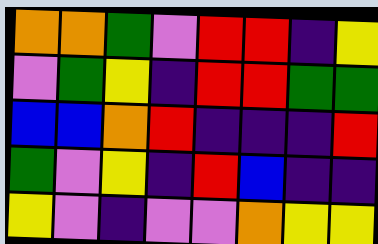[["orange", "orange", "green", "violet", "red", "red", "indigo", "yellow"], ["violet", "green", "yellow", "indigo", "red", "red", "green", "green"], ["blue", "blue", "orange", "red", "indigo", "indigo", "indigo", "red"], ["green", "violet", "yellow", "indigo", "red", "blue", "indigo", "indigo"], ["yellow", "violet", "indigo", "violet", "violet", "orange", "yellow", "yellow"]]